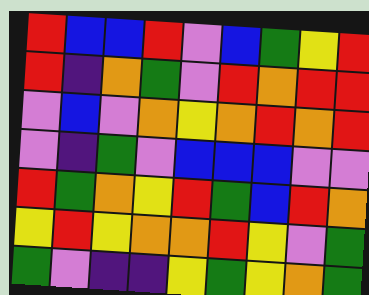[["red", "blue", "blue", "red", "violet", "blue", "green", "yellow", "red"], ["red", "indigo", "orange", "green", "violet", "red", "orange", "red", "red"], ["violet", "blue", "violet", "orange", "yellow", "orange", "red", "orange", "red"], ["violet", "indigo", "green", "violet", "blue", "blue", "blue", "violet", "violet"], ["red", "green", "orange", "yellow", "red", "green", "blue", "red", "orange"], ["yellow", "red", "yellow", "orange", "orange", "red", "yellow", "violet", "green"], ["green", "violet", "indigo", "indigo", "yellow", "green", "yellow", "orange", "green"]]